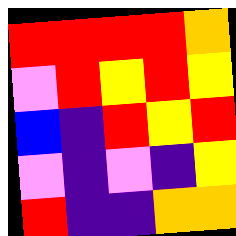[["red", "red", "red", "red", "orange"], ["violet", "red", "yellow", "red", "yellow"], ["blue", "indigo", "red", "yellow", "red"], ["violet", "indigo", "violet", "indigo", "yellow"], ["red", "indigo", "indigo", "orange", "orange"]]